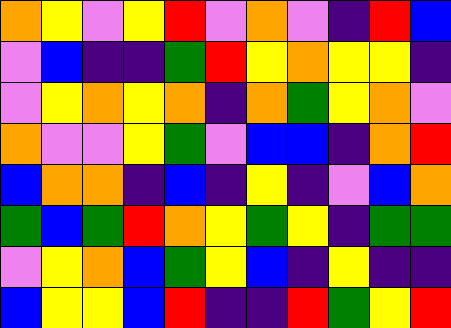[["orange", "yellow", "violet", "yellow", "red", "violet", "orange", "violet", "indigo", "red", "blue"], ["violet", "blue", "indigo", "indigo", "green", "red", "yellow", "orange", "yellow", "yellow", "indigo"], ["violet", "yellow", "orange", "yellow", "orange", "indigo", "orange", "green", "yellow", "orange", "violet"], ["orange", "violet", "violet", "yellow", "green", "violet", "blue", "blue", "indigo", "orange", "red"], ["blue", "orange", "orange", "indigo", "blue", "indigo", "yellow", "indigo", "violet", "blue", "orange"], ["green", "blue", "green", "red", "orange", "yellow", "green", "yellow", "indigo", "green", "green"], ["violet", "yellow", "orange", "blue", "green", "yellow", "blue", "indigo", "yellow", "indigo", "indigo"], ["blue", "yellow", "yellow", "blue", "red", "indigo", "indigo", "red", "green", "yellow", "red"]]